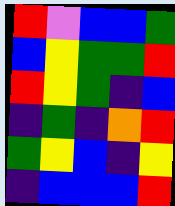[["red", "violet", "blue", "blue", "green"], ["blue", "yellow", "green", "green", "red"], ["red", "yellow", "green", "indigo", "blue"], ["indigo", "green", "indigo", "orange", "red"], ["green", "yellow", "blue", "indigo", "yellow"], ["indigo", "blue", "blue", "blue", "red"]]